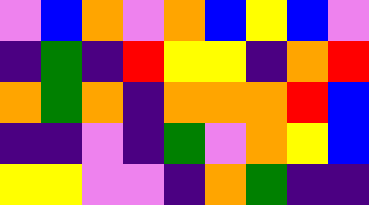[["violet", "blue", "orange", "violet", "orange", "blue", "yellow", "blue", "violet"], ["indigo", "green", "indigo", "red", "yellow", "yellow", "indigo", "orange", "red"], ["orange", "green", "orange", "indigo", "orange", "orange", "orange", "red", "blue"], ["indigo", "indigo", "violet", "indigo", "green", "violet", "orange", "yellow", "blue"], ["yellow", "yellow", "violet", "violet", "indigo", "orange", "green", "indigo", "indigo"]]